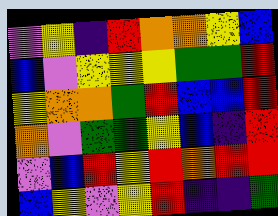[["violet", "yellow", "indigo", "red", "orange", "orange", "yellow", "blue"], ["blue", "violet", "yellow", "yellow", "yellow", "green", "green", "red"], ["yellow", "orange", "orange", "green", "red", "blue", "blue", "red"], ["orange", "violet", "green", "green", "yellow", "blue", "indigo", "red"], ["violet", "blue", "red", "yellow", "red", "orange", "red", "red"], ["blue", "yellow", "violet", "yellow", "red", "indigo", "indigo", "green"]]